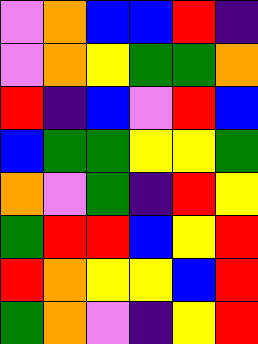[["violet", "orange", "blue", "blue", "red", "indigo"], ["violet", "orange", "yellow", "green", "green", "orange"], ["red", "indigo", "blue", "violet", "red", "blue"], ["blue", "green", "green", "yellow", "yellow", "green"], ["orange", "violet", "green", "indigo", "red", "yellow"], ["green", "red", "red", "blue", "yellow", "red"], ["red", "orange", "yellow", "yellow", "blue", "red"], ["green", "orange", "violet", "indigo", "yellow", "red"]]